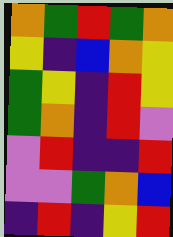[["orange", "green", "red", "green", "orange"], ["yellow", "indigo", "blue", "orange", "yellow"], ["green", "yellow", "indigo", "red", "yellow"], ["green", "orange", "indigo", "red", "violet"], ["violet", "red", "indigo", "indigo", "red"], ["violet", "violet", "green", "orange", "blue"], ["indigo", "red", "indigo", "yellow", "red"]]